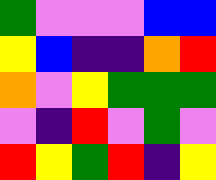[["green", "violet", "violet", "violet", "blue", "blue"], ["yellow", "blue", "indigo", "indigo", "orange", "red"], ["orange", "violet", "yellow", "green", "green", "green"], ["violet", "indigo", "red", "violet", "green", "violet"], ["red", "yellow", "green", "red", "indigo", "yellow"]]